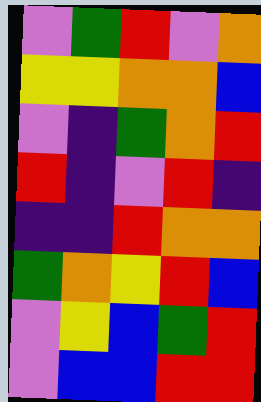[["violet", "green", "red", "violet", "orange"], ["yellow", "yellow", "orange", "orange", "blue"], ["violet", "indigo", "green", "orange", "red"], ["red", "indigo", "violet", "red", "indigo"], ["indigo", "indigo", "red", "orange", "orange"], ["green", "orange", "yellow", "red", "blue"], ["violet", "yellow", "blue", "green", "red"], ["violet", "blue", "blue", "red", "red"]]